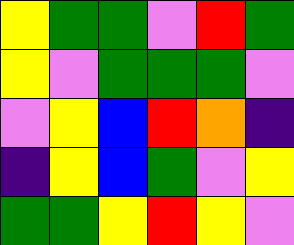[["yellow", "green", "green", "violet", "red", "green"], ["yellow", "violet", "green", "green", "green", "violet"], ["violet", "yellow", "blue", "red", "orange", "indigo"], ["indigo", "yellow", "blue", "green", "violet", "yellow"], ["green", "green", "yellow", "red", "yellow", "violet"]]